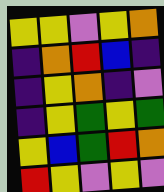[["yellow", "yellow", "violet", "yellow", "orange"], ["indigo", "orange", "red", "blue", "indigo"], ["indigo", "yellow", "orange", "indigo", "violet"], ["indigo", "yellow", "green", "yellow", "green"], ["yellow", "blue", "green", "red", "orange"], ["red", "yellow", "violet", "yellow", "violet"]]